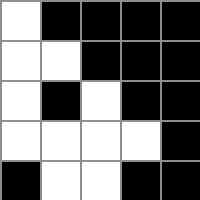[["white", "black", "black", "black", "black"], ["white", "white", "black", "black", "black"], ["white", "black", "white", "black", "black"], ["white", "white", "white", "white", "black"], ["black", "white", "white", "black", "black"]]